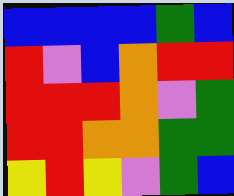[["blue", "blue", "blue", "blue", "green", "blue"], ["red", "violet", "blue", "orange", "red", "red"], ["red", "red", "red", "orange", "violet", "green"], ["red", "red", "orange", "orange", "green", "green"], ["yellow", "red", "yellow", "violet", "green", "blue"]]